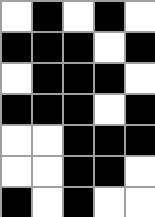[["white", "black", "white", "black", "white"], ["black", "black", "black", "white", "black"], ["white", "black", "black", "black", "white"], ["black", "black", "black", "white", "black"], ["white", "white", "black", "black", "black"], ["white", "white", "black", "black", "white"], ["black", "white", "black", "white", "white"]]